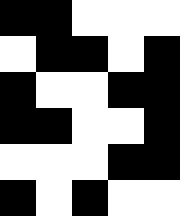[["black", "black", "white", "white", "white"], ["white", "black", "black", "white", "black"], ["black", "white", "white", "black", "black"], ["black", "black", "white", "white", "black"], ["white", "white", "white", "black", "black"], ["black", "white", "black", "white", "white"]]